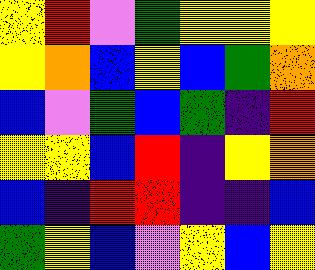[["yellow", "red", "violet", "green", "yellow", "yellow", "yellow"], ["yellow", "orange", "blue", "yellow", "blue", "green", "orange"], ["blue", "violet", "green", "blue", "green", "indigo", "red"], ["yellow", "yellow", "blue", "red", "indigo", "yellow", "orange"], ["blue", "indigo", "red", "red", "indigo", "indigo", "blue"], ["green", "yellow", "blue", "violet", "yellow", "blue", "yellow"]]